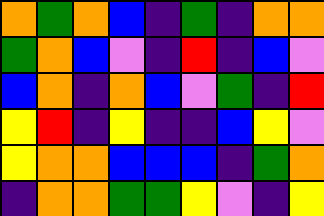[["orange", "green", "orange", "blue", "indigo", "green", "indigo", "orange", "orange"], ["green", "orange", "blue", "violet", "indigo", "red", "indigo", "blue", "violet"], ["blue", "orange", "indigo", "orange", "blue", "violet", "green", "indigo", "red"], ["yellow", "red", "indigo", "yellow", "indigo", "indigo", "blue", "yellow", "violet"], ["yellow", "orange", "orange", "blue", "blue", "blue", "indigo", "green", "orange"], ["indigo", "orange", "orange", "green", "green", "yellow", "violet", "indigo", "yellow"]]